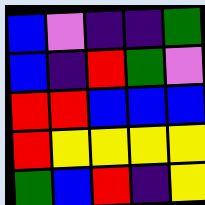[["blue", "violet", "indigo", "indigo", "green"], ["blue", "indigo", "red", "green", "violet"], ["red", "red", "blue", "blue", "blue"], ["red", "yellow", "yellow", "yellow", "yellow"], ["green", "blue", "red", "indigo", "yellow"]]